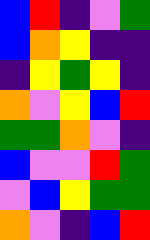[["blue", "red", "indigo", "violet", "green"], ["blue", "orange", "yellow", "indigo", "indigo"], ["indigo", "yellow", "green", "yellow", "indigo"], ["orange", "violet", "yellow", "blue", "red"], ["green", "green", "orange", "violet", "indigo"], ["blue", "violet", "violet", "red", "green"], ["violet", "blue", "yellow", "green", "green"], ["orange", "violet", "indigo", "blue", "red"]]